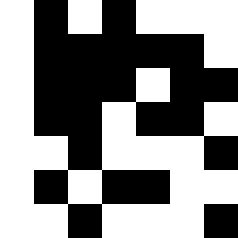[["white", "black", "white", "black", "white", "white", "white"], ["white", "black", "black", "black", "black", "black", "white"], ["white", "black", "black", "black", "white", "black", "black"], ["white", "black", "black", "white", "black", "black", "white"], ["white", "white", "black", "white", "white", "white", "black"], ["white", "black", "white", "black", "black", "white", "white"], ["white", "white", "black", "white", "white", "white", "black"]]